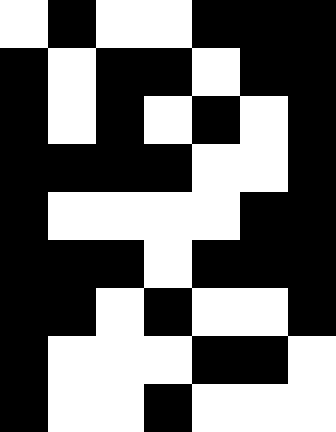[["white", "black", "white", "white", "black", "black", "black"], ["black", "white", "black", "black", "white", "black", "black"], ["black", "white", "black", "white", "black", "white", "black"], ["black", "black", "black", "black", "white", "white", "black"], ["black", "white", "white", "white", "white", "black", "black"], ["black", "black", "black", "white", "black", "black", "black"], ["black", "black", "white", "black", "white", "white", "black"], ["black", "white", "white", "white", "black", "black", "white"], ["black", "white", "white", "black", "white", "white", "white"]]